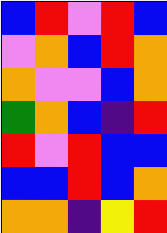[["blue", "red", "violet", "red", "blue"], ["violet", "orange", "blue", "red", "orange"], ["orange", "violet", "violet", "blue", "orange"], ["green", "orange", "blue", "indigo", "red"], ["red", "violet", "red", "blue", "blue"], ["blue", "blue", "red", "blue", "orange"], ["orange", "orange", "indigo", "yellow", "red"]]